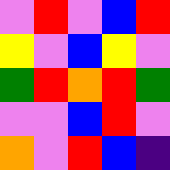[["violet", "red", "violet", "blue", "red"], ["yellow", "violet", "blue", "yellow", "violet"], ["green", "red", "orange", "red", "green"], ["violet", "violet", "blue", "red", "violet"], ["orange", "violet", "red", "blue", "indigo"]]